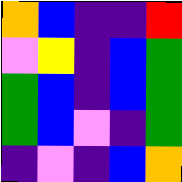[["orange", "blue", "indigo", "indigo", "red"], ["violet", "yellow", "indigo", "blue", "green"], ["green", "blue", "indigo", "blue", "green"], ["green", "blue", "violet", "indigo", "green"], ["indigo", "violet", "indigo", "blue", "orange"]]